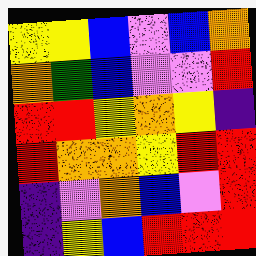[["yellow", "yellow", "blue", "violet", "blue", "orange"], ["orange", "green", "blue", "violet", "violet", "red"], ["red", "red", "yellow", "orange", "yellow", "indigo"], ["red", "orange", "orange", "yellow", "red", "red"], ["indigo", "violet", "orange", "blue", "violet", "red"], ["indigo", "yellow", "blue", "red", "red", "red"]]